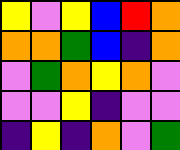[["yellow", "violet", "yellow", "blue", "red", "orange"], ["orange", "orange", "green", "blue", "indigo", "orange"], ["violet", "green", "orange", "yellow", "orange", "violet"], ["violet", "violet", "yellow", "indigo", "violet", "violet"], ["indigo", "yellow", "indigo", "orange", "violet", "green"]]